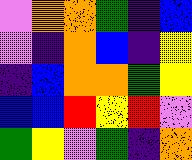[["violet", "orange", "orange", "green", "indigo", "blue"], ["violet", "indigo", "orange", "blue", "indigo", "yellow"], ["indigo", "blue", "orange", "orange", "green", "yellow"], ["blue", "blue", "red", "yellow", "red", "violet"], ["green", "yellow", "violet", "green", "indigo", "orange"]]